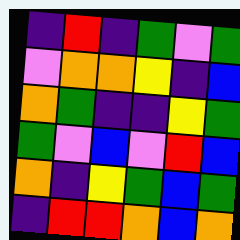[["indigo", "red", "indigo", "green", "violet", "green"], ["violet", "orange", "orange", "yellow", "indigo", "blue"], ["orange", "green", "indigo", "indigo", "yellow", "green"], ["green", "violet", "blue", "violet", "red", "blue"], ["orange", "indigo", "yellow", "green", "blue", "green"], ["indigo", "red", "red", "orange", "blue", "orange"]]